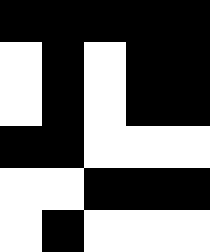[["black", "black", "black", "black", "black"], ["white", "black", "white", "black", "black"], ["white", "black", "white", "black", "black"], ["black", "black", "white", "white", "white"], ["white", "white", "black", "black", "black"], ["white", "black", "white", "white", "white"]]